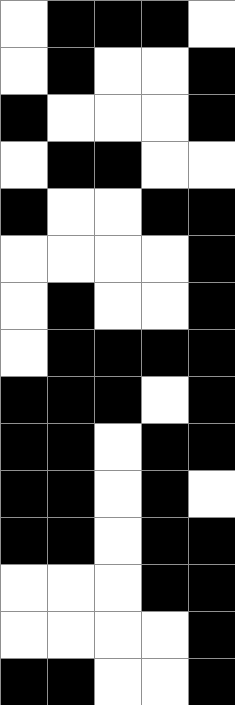[["white", "black", "black", "black", "white"], ["white", "black", "white", "white", "black"], ["black", "white", "white", "white", "black"], ["white", "black", "black", "white", "white"], ["black", "white", "white", "black", "black"], ["white", "white", "white", "white", "black"], ["white", "black", "white", "white", "black"], ["white", "black", "black", "black", "black"], ["black", "black", "black", "white", "black"], ["black", "black", "white", "black", "black"], ["black", "black", "white", "black", "white"], ["black", "black", "white", "black", "black"], ["white", "white", "white", "black", "black"], ["white", "white", "white", "white", "black"], ["black", "black", "white", "white", "black"]]